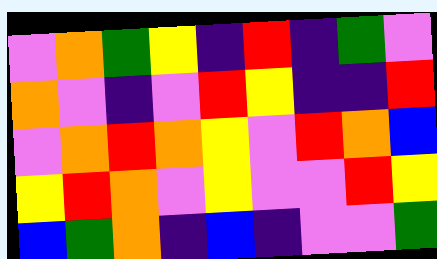[["violet", "orange", "green", "yellow", "indigo", "red", "indigo", "green", "violet"], ["orange", "violet", "indigo", "violet", "red", "yellow", "indigo", "indigo", "red"], ["violet", "orange", "red", "orange", "yellow", "violet", "red", "orange", "blue"], ["yellow", "red", "orange", "violet", "yellow", "violet", "violet", "red", "yellow"], ["blue", "green", "orange", "indigo", "blue", "indigo", "violet", "violet", "green"]]